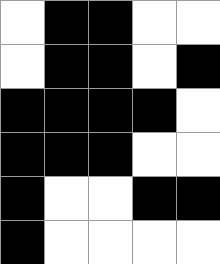[["white", "black", "black", "white", "white"], ["white", "black", "black", "white", "black"], ["black", "black", "black", "black", "white"], ["black", "black", "black", "white", "white"], ["black", "white", "white", "black", "black"], ["black", "white", "white", "white", "white"]]